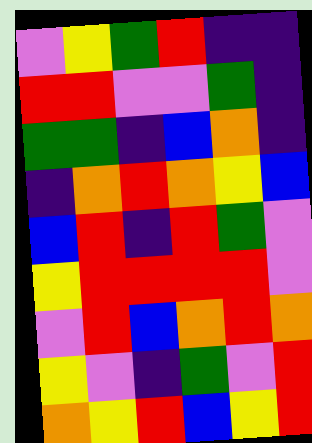[["violet", "yellow", "green", "red", "indigo", "indigo"], ["red", "red", "violet", "violet", "green", "indigo"], ["green", "green", "indigo", "blue", "orange", "indigo"], ["indigo", "orange", "red", "orange", "yellow", "blue"], ["blue", "red", "indigo", "red", "green", "violet"], ["yellow", "red", "red", "red", "red", "violet"], ["violet", "red", "blue", "orange", "red", "orange"], ["yellow", "violet", "indigo", "green", "violet", "red"], ["orange", "yellow", "red", "blue", "yellow", "red"]]